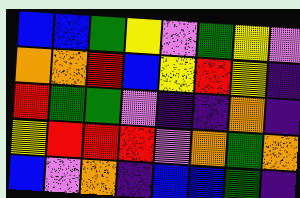[["blue", "blue", "green", "yellow", "violet", "green", "yellow", "violet"], ["orange", "orange", "red", "blue", "yellow", "red", "yellow", "indigo"], ["red", "green", "green", "violet", "indigo", "indigo", "orange", "indigo"], ["yellow", "red", "red", "red", "violet", "orange", "green", "orange"], ["blue", "violet", "orange", "indigo", "blue", "blue", "green", "indigo"]]